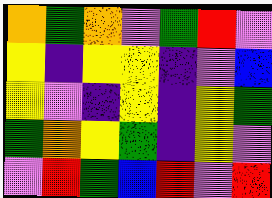[["orange", "green", "orange", "violet", "green", "red", "violet"], ["yellow", "indigo", "yellow", "yellow", "indigo", "violet", "blue"], ["yellow", "violet", "indigo", "yellow", "indigo", "yellow", "green"], ["green", "orange", "yellow", "green", "indigo", "yellow", "violet"], ["violet", "red", "green", "blue", "red", "violet", "red"]]